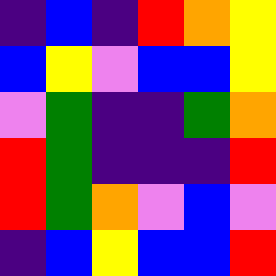[["indigo", "blue", "indigo", "red", "orange", "yellow"], ["blue", "yellow", "violet", "blue", "blue", "yellow"], ["violet", "green", "indigo", "indigo", "green", "orange"], ["red", "green", "indigo", "indigo", "indigo", "red"], ["red", "green", "orange", "violet", "blue", "violet"], ["indigo", "blue", "yellow", "blue", "blue", "red"]]